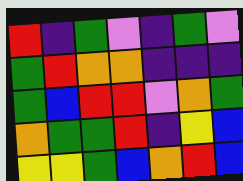[["red", "indigo", "green", "violet", "indigo", "green", "violet"], ["green", "red", "orange", "orange", "indigo", "indigo", "indigo"], ["green", "blue", "red", "red", "violet", "orange", "green"], ["orange", "green", "green", "red", "indigo", "yellow", "blue"], ["yellow", "yellow", "green", "blue", "orange", "red", "blue"]]